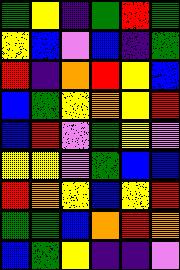[["green", "yellow", "indigo", "green", "red", "green"], ["yellow", "blue", "violet", "blue", "indigo", "green"], ["red", "indigo", "orange", "red", "yellow", "blue"], ["blue", "green", "yellow", "orange", "yellow", "red"], ["blue", "red", "violet", "green", "yellow", "violet"], ["yellow", "yellow", "violet", "green", "blue", "blue"], ["red", "orange", "yellow", "blue", "yellow", "red"], ["green", "green", "blue", "orange", "red", "orange"], ["blue", "green", "yellow", "indigo", "indigo", "violet"]]